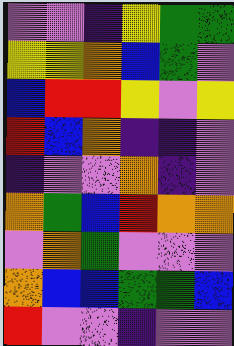[["violet", "violet", "indigo", "yellow", "green", "green"], ["yellow", "yellow", "orange", "blue", "green", "violet"], ["blue", "red", "red", "yellow", "violet", "yellow"], ["red", "blue", "orange", "indigo", "indigo", "violet"], ["indigo", "violet", "violet", "orange", "indigo", "violet"], ["orange", "green", "blue", "red", "orange", "orange"], ["violet", "orange", "green", "violet", "violet", "violet"], ["orange", "blue", "blue", "green", "green", "blue"], ["red", "violet", "violet", "indigo", "violet", "violet"]]